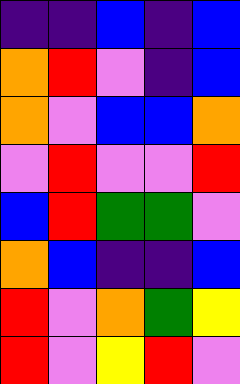[["indigo", "indigo", "blue", "indigo", "blue"], ["orange", "red", "violet", "indigo", "blue"], ["orange", "violet", "blue", "blue", "orange"], ["violet", "red", "violet", "violet", "red"], ["blue", "red", "green", "green", "violet"], ["orange", "blue", "indigo", "indigo", "blue"], ["red", "violet", "orange", "green", "yellow"], ["red", "violet", "yellow", "red", "violet"]]